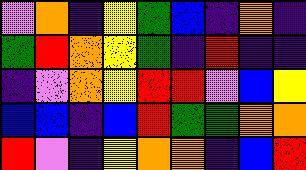[["violet", "orange", "indigo", "yellow", "green", "blue", "indigo", "orange", "indigo"], ["green", "red", "orange", "yellow", "green", "indigo", "red", "indigo", "indigo"], ["indigo", "violet", "orange", "yellow", "red", "red", "violet", "blue", "yellow"], ["blue", "blue", "indigo", "blue", "red", "green", "green", "orange", "orange"], ["red", "violet", "indigo", "yellow", "orange", "orange", "indigo", "blue", "red"]]